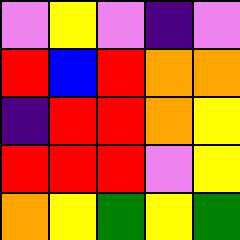[["violet", "yellow", "violet", "indigo", "violet"], ["red", "blue", "red", "orange", "orange"], ["indigo", "red", "red", "orange", "yellow"], ["red", "red", "red", "violet", "yellow"], ["orange", "yellow", "green", "yellow", "green"]]